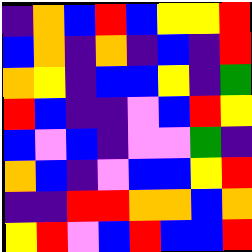[["indigo", "orange", "blue", "red", "blue", "yellow", "yellow", "red"], ["blue", "orange", "indigo", "orange", "indigo", "blue", "indigo", "red"], ["orange", "yellow", "indigo", "blue", "blue", "yellow", "indigo", "green"], ["red", "blue", "indigo", "indigo", "violet", "blue", "red", "yellow"], ["blue", "violet", "blue", "indigo", "violet", "violet", "green", "indigo"], ["orange", "blue", "indigo", "violet", "blue", "blue", "yellow", "red"], ["indigo", "indigo", "red", "red", "orange", "orange", "blue", "orange"], ["yellow", "red", "violet", "blue", "red", "blue", "blue", "red"]]